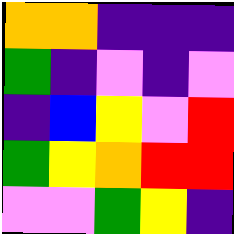[["orange", "orange", "indigo", "indigo", "indigo"], ["green", "indigo", "violet", "indigo", "violet"], ["indigo", "blue", "yellow", "violet", "red"], ["green", "yellow", "orange", "red", "red"], ["violet", "violet", "green", "yellow", "indigo"]]